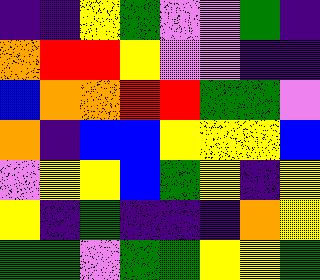[["indigo", "indigo", "yellow", "green", "violet", "violet", "green", "indigo"], ["orange", "red", "red", "yellow", "violet", "violet", "indigo", "indigo"], ["blue", "orange", "orange", "red", "red", "green", "green", "violet"], ["orange", "indigo", "blue", "blue", "yellow", "yellow", "yellow", "blue"], ["violet", "yellow", "yellow", "blue", "green", "yellow", "indigo", "yellow"], ["yellow", "indigo", "green", "indigo", "indigo", "indigo", "orange", "yellow"], ["green", "green", "violet", "green", "green", "yellow", "yellow", "green"]]